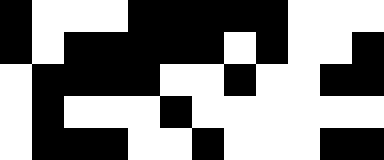[["black", "white", "white", "white", "black", "black", "black", "black", "black", "white", "white", "white"], ["black", "white", "black", "black", "black", "black", "black", "white", "black", "white", "white", "black"], ["white", "black", "black", "black", "black", "white", "white", "black", "white", "white", "black", "black"], ["white", "black", "white", "white", "white", "black", "white", "white", "white", "white", "white", "white"], ["white", "black", "black", "black", "white", "white", "black", "white", "white", "white", "black", "black"]]